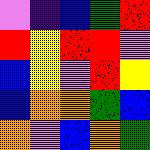[["violet", "indigo", "blue", "green", "red"], ["red", "yellow", "red", "red", "violet"], ["blue", "yellow", "violet", "red", "yellow"], ["blue", "orange", "orange", "green", "blue"], ["orange", "violet", "blue", "orange", "green"]]